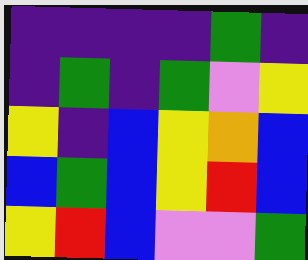[["indigo", "indigo", "indigo", "indigo", "green", "indigo"], ["indigo", "green", "indigo", "green", "violet", "yellow"], ["yellow", "indigo", "blue", "yellow", "orange", "blue"], ["blue", "green", "blue", "yellow", "red", "blue"], ["yellow", "red", "blue", "violet", "violet", "green"]]